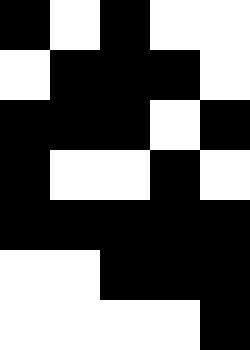[["black", "white", "black", "white", "white"], ["white", "black", "black", "black", "white"], ["black", "black", "black", "white", "black"], ["black", "white", "white", "black", "white"], ["black", "black", "black", "black", "black"], ["white", "white", "black", "black", "black"], ["white", "white", "white", "white", "black"]]